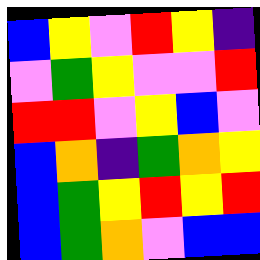[["blue", "yellow", "violet", "red", "yellow", "indigo"], ["violet", "green", "yellow", "violet", "violet", "red"], ["red", "red", "violet", "yellow", "blue", "violet"], ["blue", "orange", "indigo", "green", "orange", "yellow"], ["blue", "green", "yellow", "red", "yellow", "red"], ["blue", "green", "orange", "violet", "blue", "blue"]]